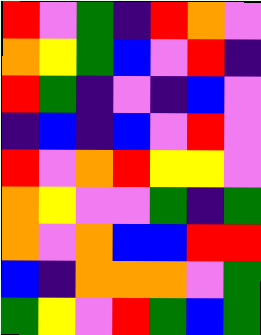[["red", "violet", "green", "indigo", "red", "orange", "violet"], ["orange", "yellow", "green", "blue", "violet", "red", "indigo"], ["red", "green", "indigo", "violet", "indigo", "blue", "violet"], ["indigo", "blue", "indigo", "blue", "violet", "red", "violet"], ["red", "violet", "orange", "red", "yellow", "yellow", "violet"], ["orange", "yellow", "violet", "violet", "green", "indigo", "green"], ["orange", "violet", "orange", "blue", "blue", "red", "red"], ["blue", "indigo", "orange", "orange", "orange", "violet", "green"], ["green", "yellow", "violet", "red", "green", "blue", "green"]]